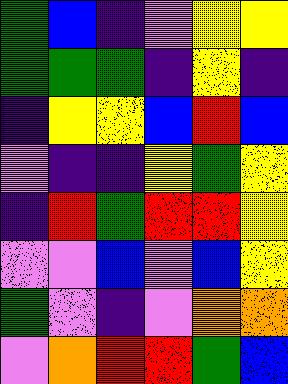[["green", "blue", "indigo", "violet", "yellow", "yellow"], ["green", "green", "green", "indigo", "yellow", "indigo"], ["indigo", "yellow", "yellow", "blue", "red", "blue"], ["violet", "indigo", "indigo", "yellow", "green", "yellow"], ["indigo", "red", "green", "red", "red", "yellow"], ["violet", "violet", "blue", "violet", "blue", "yellow"], ["green", "violet", "indigo", "violet", "orange", "orange"], ["violet", "orange", "red", "red", "green", "blue"]]